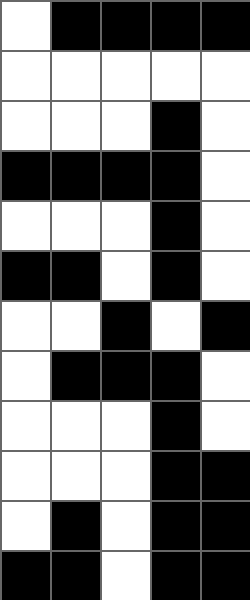[["white", "black", "black", "black", "black"], ["white", "white", "white", "white", "white"], ["white", "white", "white", "black", "white"], ["black", "black", "black", "black", "white"], ["white", "white", "white", "black", "white"], ["black", "black", "white", "black", "white"], ["white", "white", "black", "white", "black"], ["white", "black", "black", "black", "white"], ["white", "white", "white", "black", "white"], ["white", "white", "white", "black", "black"], ["white", "black", "white", "black", "black"], ["black", "black", "white", "black", "black"]]